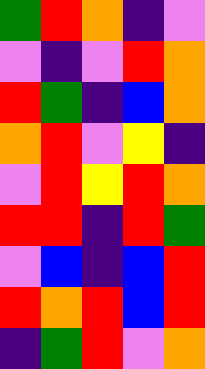[["green", "red", "orange", "indigo", "violet"], ["violet", "indigo", "violet", "red", "orange"], ["red", "green", "indigo", "blue", "orange"], ["orange", "red", "violet", "yellow", "indigo"], ["violet", "red", "yellow", "red", "orange"], ["red", "red", "indigo", "red", "green"], ["violet", "blue", "indigo", "blue", "red"], ["red", "orange", "red", "blue", "red"], ["indigo", "green", "red", "violet", "orange"]]